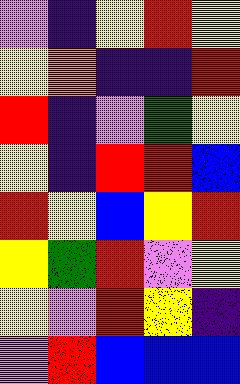[["violet", "indigo", "yellow", "red", "yellow"], ["yellow", "orange", "indigo", "indigo", "red"], ["red", "indigo", "violet", "green", "yellow"], ["yellow", "indigo", "red", "red", "blue"], ["red", "yellow", "blue", "yellow", "red"], ["yellow", "green", "red", "violet", "yellow"], ["yellow", "violet", "red", "yellow", "indigo"], ["violet", "red", "blue", "blue", "blue"]]